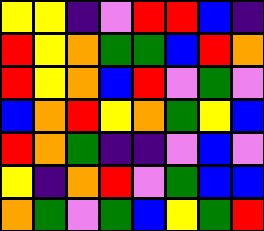[["yellow", "yellow", "indigo", "violet", "red", "red", "blue", "indigo"], ["red", "yellow", "orange", "green", "green", "blue", "red", "orange"], ["red", "yellow", "orange", "blue", "red", "violet", "green", "violet"], ["blue", "orange", "red", "yellow", "orange", "green", "yellow", "blue"], ["red", "orange", "green", "indigo", "indigo", "violet", "blue", "violet"], ["yellow", "indigo", "orange", "red", "violet", "green", "blue", "blue"], ["orange", "green", "violet", "green", "blue", "yellow", "green", "red"]]